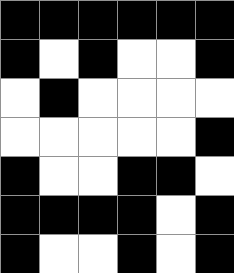[["black", "black", "black", "black", "black", "black"], ["black", "white", "black", "white", "white", "black"], ["white", "black", "white", "white", "white", "white"], ["white", "white", "white", "white", "white", "black"], ["black", "white", "white", "black", "black", "white"], ["black", "black", "black", "black", "white", "black"], ["black", "white", "white", "black", "white", "black"]]